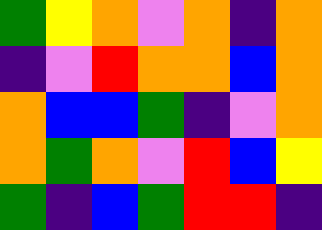[["green", "yellow", "orange", "violet", "orange", "indigo", "orange"], ["indigo", "violet", "red", "orange", "orange", "blue", "orange"], ["orange", "blue", "blue", "green", "indigo", "violet", "orange"], ["orange", "green", "orange", "violet", "red", "blue", "yellow"], ["green", "indigo", "blue", "green", "red", "red", "indigo"]]